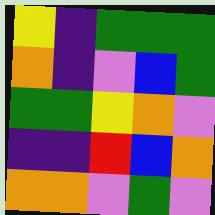[["yellow", "indigo", "green", "green", "green"], ["orange", "indigo", "violet", "blue", "green"], ["green", "green", "yellow", "orange", "violet"], ["indigo", "indigo", "red", "blue", "orange"], ["orange", "orange", "violet", "green", "violet"]]